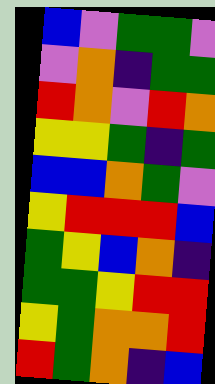[["blue", "violet", "green", "green", "violet"], ["violet", "orange", "indigo", "green", "green"], ["red", "orange", "violet", "red", "orange"], ["yellow", "yellow", "green", "indigo", "green"], ["blue", "blue", "orange", "green", "violet"], ["yellow", "red", "red", "red", "blue"], ["green", "yellow", "blue", "orange", "indigo"], ["green", "green", "yellow", "red", "red"], ["yellow", "green", "orange", "orange", "red"], ["red", "green", "orange", "indigo", "blue"]]